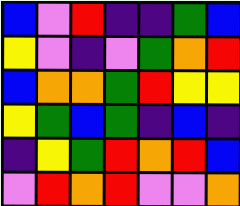[["blue", "violet", "red", "indigo", "indigo", "green", "blue"], ["yellow", "violet", "indigo", "violet", "green", "orange", "red"], ["blue", "orange", "orange", "green", "red", "yellow", "yellow"], ["yellow", "green", "blue", "green", "indigo", "blue", "indigo"], ["indigo", "yellow", "green", "red", "orange", "red", "blue"], ["violet", "red", "orange", "red", "violet", "violet", "orange"]]